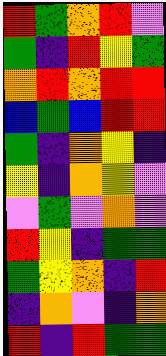[["red", "green", "orange", "red", "violet"], ["green", "indigo", "red", "yellow", "green"], ["orange", "red", "orange", "red", "red"], ["blue", "green", "blue", "red", "red"], ["green", "indigo", "orange", "yellow", "indigo"], ["yellow", "indigo", "orange", "yellow", "violet"], ["violet", "green", "violet", "orange", "violet"], ["red", "yellow", "indigo", "green", "green"], ["green", "yellow", "orange", "indigo", "red"], ["indigo", "orange", "violet", "indigo", "orange"], ["red", "indigo", "red", "green", "green"]]